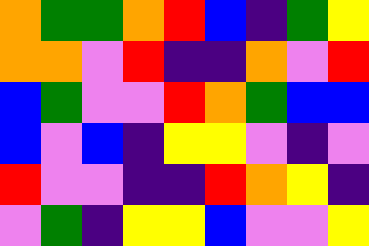[["orange", "green", "green", "orange", "red", "blue", "indigo", "green", "yellow"], ["orange", "orange", "violet", "red", "indigo", "indigo", "orange", "violet", "red"], ["blue", "green", "violet", "violet", "red", "orange", "green", "blue", "blue"], ["blue", "violet", "blue", "indigo", "yellow", "yellow", "violet", "indigo", "violet"], ["red", "violet", "violet", "indigo", "indigo", "red", "orange", "yellow", "indigo"], ["violet", "green", "indigo", "yellow", "yellow", "blue", "violet", "violet", "yellow"]]